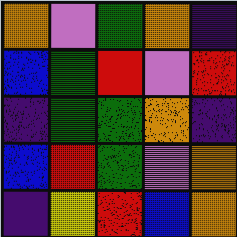[["orange", "violet", "green", "orange", "indigo"], ["blue", "green", "red", "violet", "red"], ["indigo", "green", "green", "orange", "indigo"], ["blue", "red", "green", "violet", "orange"], ["indigo", "yellow", "red", "blue", "orange"]]